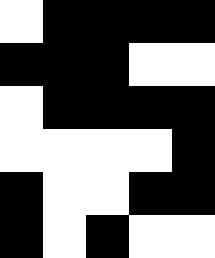[["white", "black", "black", "black", "black"], ["black", "black", "black", "white", "white"], ["white", "black", "black", "black", "black"], ["white", "white", "white", "white", "black"], ["black", "white", "white", "black", "black"], ["black", "white", "black", "white", "white"]]